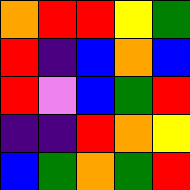[["orange", "red", "red", "yellow", "green"], ["red", "indigo", "blue", "orange", "blue"], ["red", "violet", "blue", "green", "red"], ["indigo", "indigo", "red", "orange", "yellow"], ["blue", "green", "orange", "green", "red"]]